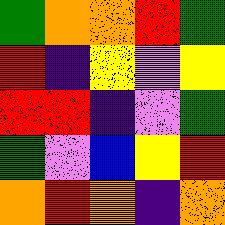[["green", "orange", "orange", "red", "green"], ["red", "indigo", "yellow", "violet", "yellow"], ["red", "red", "indigo", "violet", "green"], ["green", "violet", "blue", "yellow", "red"], ["orange", "red", "orange", "indigo", "orange"]]